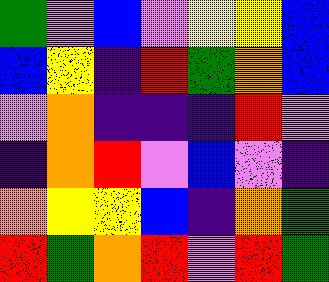[["green", "violet", "blue", "violet", "yellow", "yellow", "blue"], ["blue", "yellow", "indigo", "red", "green", "orange", "blue"], ["violet", "orange", "indigo", "indigo", "indigo", "red", "violet"], ["indigo", "orange", "red", "violet", "blue", "violet", "indigo"], ["orange", "yellow", "yellow", "blue", "indigo", "orange", "green"], ["red", "green", "orange", "red", "violet", "red", "green"]]